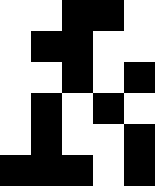[["white", "white", "black", "black", "white"], ["white", "black", "black", "white", "white"], ["white", "white", "black", "white", "black"], ["white", "black", "white", "black", "white"], ["white", "black", "white", "white", "black"], ["black", "black", "black", "white", "black"]]